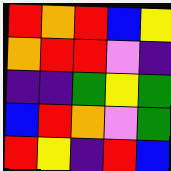[["red", "orange", "red", "blue", "yellow"], ["orange", "red", "red", "violet", "indigo"], ["indigo", "indigo", "green", "yellow", "green"], ["blue", "red", "orange", "violet", "green"], ["red", "yellow", "indigo", "red", "blue"]]